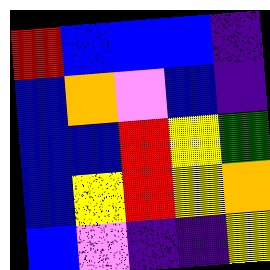[["red", "blue", "blue", "blue", "indigo"], ["blue", "orange", "violet", "blue", "indigo"], ["blue", "blue", "red", "yellow", "green"], ["blue", "yellow", "red", "yellow", "orange"], ["blue", "violet", "indigo", "indigo", "yellow"]]